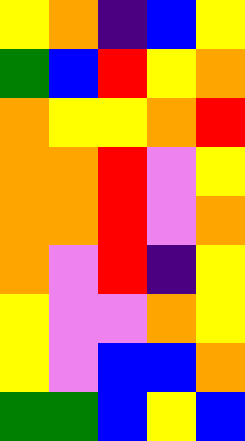[["yellow", "orange", "indigo", "blue", "yellow"], ["green", "blue", "red", "yellow", "orange"], ["orange", "yellow", "yellow", "orange", "red"], ["orange", "orange", "red", "violet", "yellow"], ["orange", "orange", "red", "violet", "orange"], ["orange", "violet", "red", "indigo", "yellow"], ["yellow", "violet", "violet", "orange", "yellow"], ["yellow", "violet", "blue", "blue", "orange"], ["green", "green", "blue", "yellow", "blue"]]